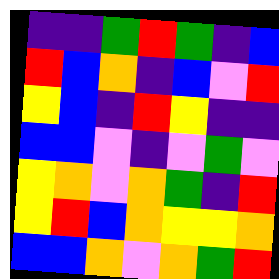[["indigo", "indigo", "green", "red", "green", "indigo", "blue"], ["red", "blue", "orange", "indigo", "blue", "violet", "red"], ["yellow", "blue", "indigo", "red", "yellow", "indigo", "indigo"], ["blue", "blue", "violet", "indigo", "violet", "green", "violet"], ["yellow", "orange", "violet", "orange", "green", "indigo", "red"], ["yellow", "red", "blue", "orange", "yellow", "yellow", "orange"], ["blue", "blue", "orange", "violet", "orange", "green", "red"]]